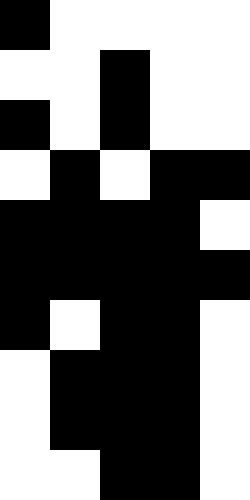[["black", "white", "white", "white", "white"], ["white", "white", "black", "white", "white"], ["black", "white", "black", "white", "white"], ["white", "black", "white", "black", "black"], ["black", "black", "black", "black", "white"], ["black", "black", "black", "black", "black"], ["black", "white", "black", "black", "white"], ["white", "black", "black", "black", "white"], ["white", "black", "black", "black", "white"], ["white", "white", "black", "black", "white"]]